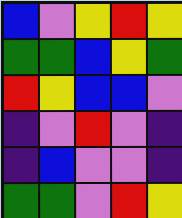[["blue", "violet", "yellow", "red", "yellow"], ["green", "green", "blue", "yellow", "green"], ["red", "yellow", "blue", "blue", "violet"], ["indigo", "violet", "red", "violet", "indigo"], ["indigo", "blue", "violet", "violet", "indigo"], ["green", "green", "violet", "red", "yellow"]]